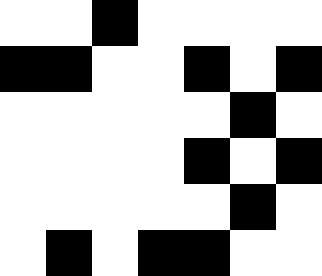[["white", "white", "black", "white", "white", "white", "white"], ["black", "black", "white", "white", "black", "white", "black"], ["white", "white", "white", "white", "white", "black", "white"], ["white", "white", "white", "white", "black", "white", "black"], ["white", "white", "white", "white", "white", "black", "white"], ["white", "black", "white", "black", "black", "white", "white"]]